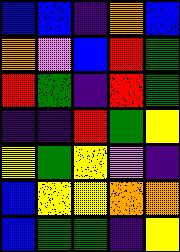[["blue", "blue", "indigo", "orange", "blue"], ["orange", "violet", "blue", "red", "green"], ["red", "green", "indigo", "red", "green"], ["indigo", "indigo", "red", "green", "yellow"], ["yellow", "green", "yellow", "violet", "indigo"], ["blue", "yellow", "yellow", "orange", "orange"], ["blue", "green", "green", "indigo", "yellow"]]